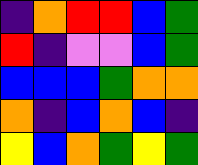[["indigo", "orange", "red", "red", "blue", "green"], ["red", "indigo", "violet", "violet", "blue", "green"], ["blue", "blue", "blue", "green", "orange", "orange"], ["orange", "indigo", "blue", "orange", "blue", "indigo"], ["yellow", "blue", "orange", "green", "yellow", "green"]]